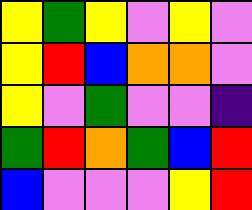[["yellow", "green", "yellow", "violet", "yellow", "violet"], ["yellow", "red", "blue", "orange", "orange", "violet"], ["yellow", "violet", "green", "violet", "violet", "indigo"], ["green", "red", "orange", "green", "blue", "red"], ["blue", "violet", "violet", "violet", "yellow", "red"]]